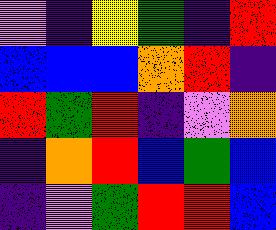[["violet", "indigo", "yellow", "green", "indigo", "red"], ["blue", "blue", "blue", "orange", "red", "indigo"], ["red", "green", "red", "indigo", "violet", "orange"], ["indigo", "orange", "red", "blue", "green", "blue"], ["indigo", "violet", "green", "red", "red", "blue"]]